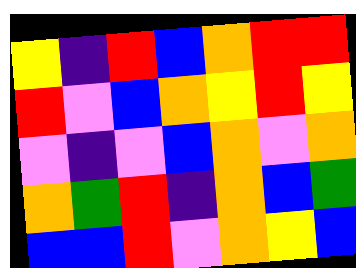[["yellow", "indigo", "red", "blue", "orange", "red", "red"], ["red", "violet", "blue", "orange", "yellow", "red", "yellow"], ["violet", "indigo", "violet", "blue", "orange", "violet", "orange"], ["orange", "green", "red", "indigo", "orange", "blue", "green"], ["blue", "blue", "red", "violet", "orange", "yellow", "blue"]]